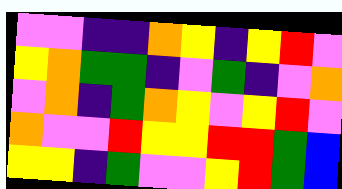[["violet", "violet", "indigo", "indigo", "orange", "yellow", "indigo", "yellow", "red", "violet"], ["yellow", "orange", "green", "green", "indigo", "violet", "green", "indigo", "violet", "orange"], ["violet", "orange", "indigo", "green", "orange", "yellow", "violet", "yellow", "red", "violet"], ["orange", "violet", "violet", "red", "yellow", "yellow", "red", "red", "green", "blue"], ["yellow", "yellow", "indigo", "green", "violet", "violet", "yellow", "red", "green", "blue"]]